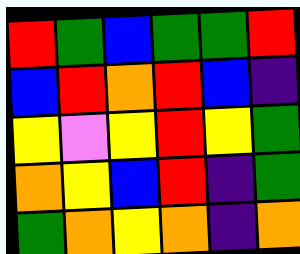[["red", "green", "blue", "green", "green", "red"], ["blue", "red", "orange", "red", "blue", "indigo"], ["yellow", "violet", "yellow", "red", "yellow", "green"], ["orange", "yellow", "blue", "red", "indigo", "green"], ["green", "orange", "yellow", "orange", "indigo", "orange"]]